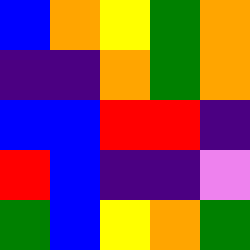[["blue", "orange", "yellow", "green", "orange"], ["indigo", "indigo", "orange", "green", "orange"], ["blue", "blue", "red", "red", "indigo"], ["red", "blue", "indigo", "indigo", "violet"], ["green", "blue", "yellow", "orange", "green"]]